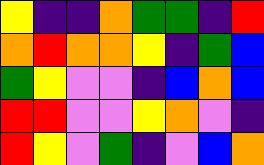[["yellow", "indigo", "indigo", "orange", "green", "green", "indigo", "red"], ["orange", "red", "orange", "orange", "yellow", "indigo", "green", "blue"], ["green", "yellow", "violet", "violet", "indigo", "blue", "orange", "blue"], ["red", "red", "violet", "violet", "yellow", "orange", "violet", "indigo"], ["red", "yellow", "violet", "green", "indigo", "violet", "blue", "orange"]]